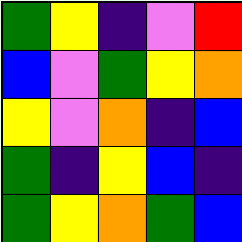[["green", "yellow", "indigo", "violet", "red"], ["blue", "violet", "green", "yellow", "orange"], ["yellow", "violet", "orange", "indigo", "blue"], ["green", "indigo", "yellow", "blue", "indigo"], ["green", "yellow", "orange", "green", "blue"]]